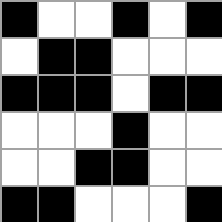[["black", "white", "white", "black", "white", "black"], ["white", "black", "black", "white", "white", "white"], ["black", "black", "black", "white", "black", "black"], ["white", "white", "white", "black", "white", "white"], ["white", "white", "black", "black", "white", "white"], ["black", "black", "white", "white", "white", "black"]]